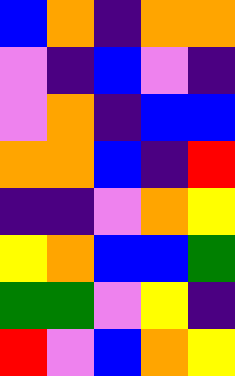[["blue", "orange", "indigo", "orange", "orange"], ["violet", "indigo", "blue", "violet", "indigo"], ["violet", "orange", "indigo", "blue", "blue"], ["orange", "orange", "blue", "indigo", "red"], ["indigo", "indigo", "violet", "orange", "yellow"], ["yellow", "orange", "blue", "blue", "green"], ["green", "green", "violet", "yellow", "indigo"], ["red", "violet", "blue", "orange", "yellow"]]